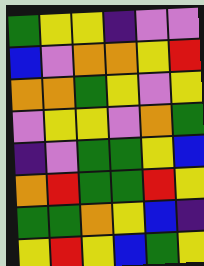[["green", "yellow", "yellow", "indigo", "violet", "violet"], ["blue", "violet", "orange", "orange", "yellow", "red"], ["orange", "orange", "green", "yellow", "violet", "yellow"], ["violet", "yellow", "yellow", "violet", "orange", "green"], ["indigo", "violet", "green", "green", "yellow", "blue"], ["orange", "red", "green", "green", "red", "yellow"], ["green", "green", "orange", "yellow", "blue", "indigo"], ["yellow", "red", "yellow", "blue", "green", "yellow"]]